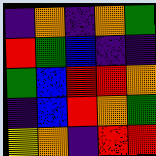[["indigo", "orange", "indigo", "orange", "green"], ["red", "green", "blue", "indigo", "indigo"], ["green", "blue", "red", "red", "orange"], ["indigo", "blue", "red", "orange", "green"], ["yellow", "orange", "indigo", "red", "red"]]